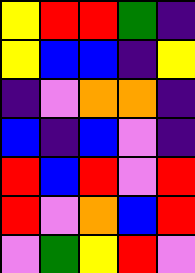[["yellow", "red", "red", "green", "indigo"], ["yellow", "blue", "blue", "indigo", "yellow"], ["indigo", "violet", "orange", "orange", "indigo"], ["blue", "indigo", "blue", "violet", "indigo"], ["red", "blue", "red", "violet", "red"], ["red", "violet", "orange", "blue", "red"], ["violet", "green", "yellow", "red", "violet"]]